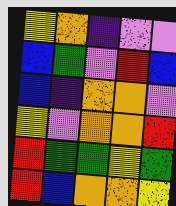[["yellow", "orange", "indigo", "violet", "violet"], ["blue", "green", "violet", "red", "blue"], ["blue", "indigo", "orange", "orange", "violet"], ["yellow", "violet", "orange", "orange", "red"], ["red", "green", "green", "yellow", "green"], ["red", "blue", "orange", "orange", "yellow"]]